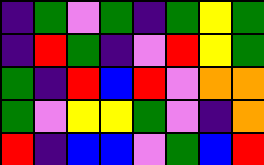[["indigo", "green", "violet", "green", "indigo", "green", "yellow", "green"], ["indigo", "red", "green", "indigo", "violet", "red", "yellow", "green"], ["green", "indigo", "red", "blue", "red", "violet", "orange", "orange"], ["green", "violet", "yellow", "yellow", "green", "violet", "indigo", "orange"], ["red", "indigo", "blue", "blue", "violet", "green", "blue", "red"]]